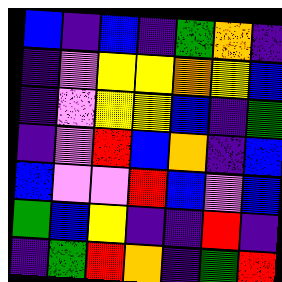[["blue", "indigo", "blue", "indigo", "green", "orange", "indigo"], ["indigo", "violet", "yellow", "yellow", "orange", "yellow", "blue"], ["indigo", "violet", "yellow", "yellow", "blue", "indigo", "green"], ["indigo", "violet", "red", "blue", "orange", "indigo", "blue"], ["blue", "violet", "violet", "red", "blue", "violet", "blue"], ["green", "blue", "yellow", "indigo", "indigo", "red", "indigo"], ["indigo", "green", "red", "orange", "indigo", "green", "red"]]